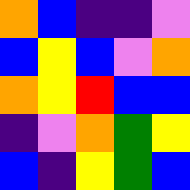[["orange", "blue", "indigo", "indigo", "violet"], ["blue", "yellow", "blue", "violet", "orange"], ["orange", "yellow", "red", "blue", "blue"], ["indigo", "violet", "orange", "green", "yellow"], ["blue", "indigo", "yellow", "green", "blue"]]